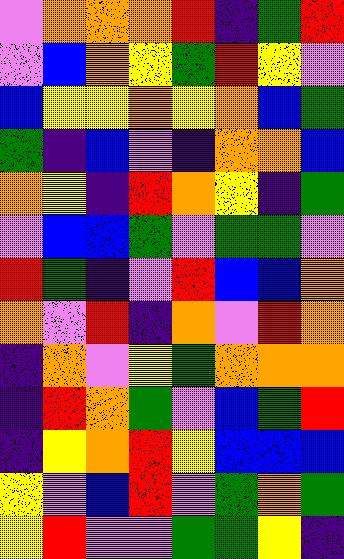[["violet", "orange", "orange", "orange", "red", "indigo", "green", "red"], ["violet", "blue", "orange", "yellow", "green", "red", "yellow", "violet"], ["blue", "yellow", "yellow", "orange", "yellow", "orange", "blue", "green"], ["green", "indigo", "blue", "violet", "indigo", "orange", "orange", "blue"], ["orange", "yellow", "indigo", "red", "orange", "yellow", "indigo", "green"], ["violet", "blue", "blue", "green", "violet", "green", "green", "violet"], ["red", "green", "indigo", "violet", "red", "blue", "blue", "orange"], ["orange", "violet", "red", "indigo", "orange", "violet", "red", "orange"], ["indigo", "orange", "violet", "yellow", "green", "orange", "orange", "orange"], ["indigo", "red", "orange", "green", "violet", "blue", "green", "red"], ["indigo", "yellow", "orange", "red", "yellow", "blue", "blue", "blue"], ["yellow", "violet", "blue", "red", "violet", "green", "orange", "green"], ["yellow", "red", "violet", "violet", "green", "green", "yellow", "indigo"]]